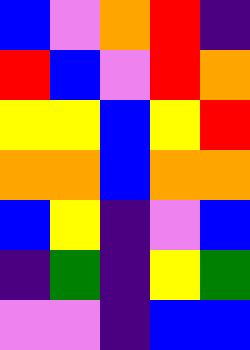[["blue", "violet", "orange", "red", "indigo"], ["red", "blue", "violet", "red", "orange"], ["yellow", "yellow", "blue", "yellow", "red"], ["orange", "orange", "blue", "orange", "orange"], ["blue", "yellow", "indigo", "violet", "blue"], ["indigo", "green", "indigo", "yellow", "green"], ["violet", "violet", "indigo", "blue", "blue"]]